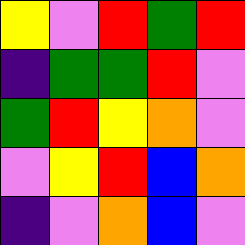[["yellow", "violet", "red", "green", "red"], ["indigo", "green", "green", "red", "violet"], ["green", "red", "yellow", "orange", "violet"], ["violet", "yellow", "red", "blue", "orange"], ["indigo", "violet", "orange", "blue", "violet"]]